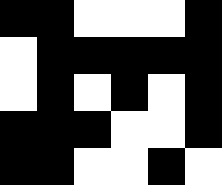[["black", "black", "white", "white", "white", "black"], ["white", "black", "black", "black", "black", "black"], ["white", "black", "white", "black", "white", "black"], ["black", "black", "black", "white", "white", "black"], ["black", "black", "white", "white", "black", "white"]]